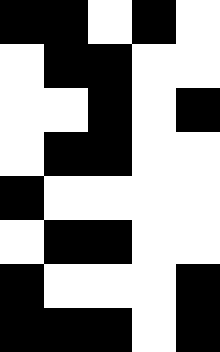[["black", "black", "white", "black", "white"], ["white", "black", "black", "white", "white"], ["white", "white", "black", "white", "black"], ["white", "black", "black", "white", "white"], ["black", "white", "white", "white", "white"], ["white", "black", "black", "white", "white"], ["black", "white", "white", "white", "black"], ["black", "black", "black", "white", "black"]]